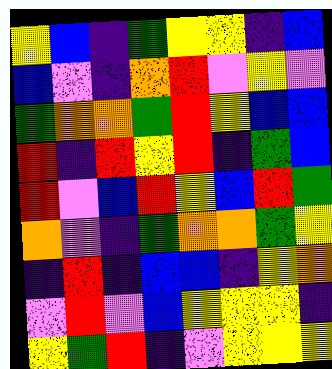[["yellow", "blue", "indigo", "green", "yellow", "yellow", "indigo", "blue"], ["blue", "violet", "indigo", "orange", "red", "violet", "yellow", "violet"], ["green", "orange", "orange", "green", "red", "yellow", "blue", "blue"], ["red", "indigo", "red", "yellow", "red", "indigo", "green", "blue"], ["red", "violet", "blue", "red", "yellow", "blue", "red", "green"], ["orange", "violet", "indigo", "green", "orange", "orange", "green", "yellow"], ["indigo", "red", "indigo", "blue", "blue", "indigo", "yellow", "orange"], ["violet", "red", "violet", "blue", "yellow", "yellow", "yellow", "indigo"], ["yellow", "green", "red", "indigo", "violet", "yellow", "yellow", "yellow"]]